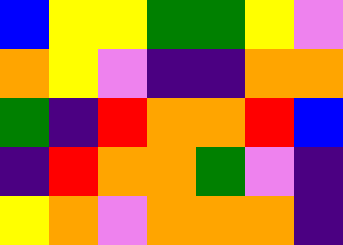[["blue", "yellow", "yellow", "green", "green", "yellow", "violet"], ["orange", "yellow", "violet", "indigo", "indigo", "orange", "orange"], ["green", "indigo", "red", "orange", "orange", "red", "blue"], ["indigo", "red", "orange", "orange", "green", "violet", "indigo"], ["yellow", "orange", "violet", "orange", "orange", "orange", "indigo"]]